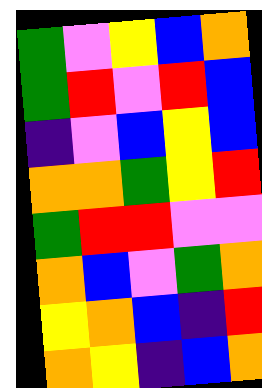[["green", "violet", "yellow", "blue", "orange"], ["green", "red", "violet", "red", "blue"], ["indigo", "violet", "blue", "yellow", "blue"], ["orange", "orange", "green", "yellow", "red"], ["green", "red", "red", "violet", "violet"], ["orange", "blue", "violet", "green", "orange"], ["yellow", "orange", "blue", "indigo", "red"], ["orange", "yellow", "indigo", "blue", "orange"]]